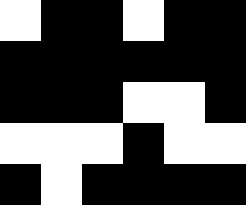[["white", "black", "black", "white", "black", "black"], ["black", "black", "black", "black", "black", "black"], ["black", "black", "black", "white", "white", "black"], ["white", "white", "white", "black", "white", "white"], ["black", "white", "black", "black", "black", "black"]]